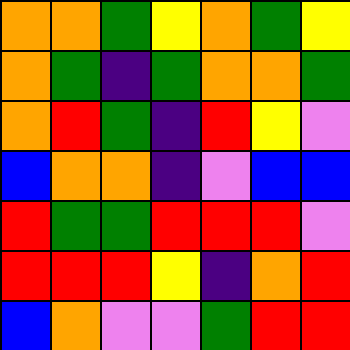[["orange", "orange", "green", "yellow", "orange", "green", "yellow"], ["orange", "green", "indigo", "green", "orange", "orange", "green"], ["orange", "red", "green", "indigo", "red", "yellow", "violet"], ["blue", "orange", "orange", "indigo", "violet", "blue", "blue"], ["red", "green", "green", "red", "red", "red", "violet"], ["red", "red", "red", "yellow", "indigo", "orange", "red"], ["blue", "orange", "violet", "violet", "green", "red", "red"]]